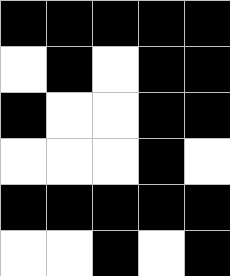[["black", "black", "black", "black", "black"], ["white", "black", "white", "black", "black"], ["black", "white", "white", "black", "black"], ["white", "white", "white", "black", "white"], ["black", "black", "black", "black", "black"], ["white", "white", "black", "white", "black"]]